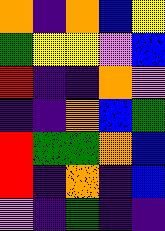[["orange", "indigo", "orange", "blue", "yellow"], ["green", "yellow", "yellow", "violet", "blue"], ["red", "indigo", "indigo", "orange", "violet"], ["indigo", "indigo", "orange", "blue", "green"], ["red", "green", "green", "orange", "blue"], ["red", "indigo", "orange", "indigo", "blue"], ["violet", "indigo", "green", "indigo", "indigo"]]